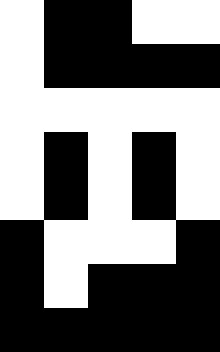[["white", "black", "black", "white", "white"], ["white", "black", "black", "black", "black"], ["white", "white", "white", "white", "white"], ["white", "black", "white", "black", "white"], ["white", "black", "white", "black", "white"], ["black", "white", "white", "white", "black"], ["black", "white", "black", "black", "black"], ["black", "black", "black", "black", "black"]]